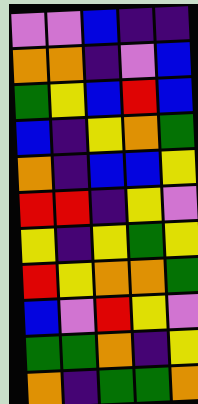[["violet", "violet", "blue", "indigo", "indigo"], ["orange", "orange", "indigo", "violet", "blue"], ["green", "yellow", "blue", "red", "blue"], ["blue", "indigo", "yellow", "orange", "green"], ["orange", "indigo", "blue", "blue", "yellow"], ["red", "red", "indigo", "yellow", "violet"], ["yellow", "indigo", "yellow", "green", "yellow"], ["red", "yellow", "orange", "orange", "green"], ["blue", "violet", "red", "yellow", "violet"], ["green", "green", "orange", "indigo", "yellow"], ["orange", "indigo", "green", "green", "orange"]]